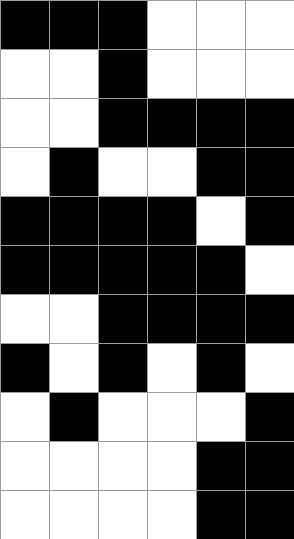[["black", "black", "black", "white", "white", "white"], ["white", "white", "black", "white", "white", "white"], ["white", "white", "black", "black", "black", "black"], ["white", "black", "white", "white", "black", "black"], ["black", "black", "black", "black", "white", "black"], ["black", "black", "black", "black", "black", "white"], ["white", "white", "black", "black", "black", "black"], ["black", "white", "black", "white", "black", "white"], ["white", "black", "white", "white", "white", "black"], ["white", "white", "white", "white", "black", "black"], ["white", "white", "white", "white", "black", "black"]]